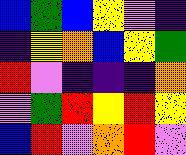[["blue", "green", "blue", "yellow", "violet", "indigo"], ["indigo", "yellow", "orange", "blue", "yellow", "green"], ["red", "violet", "indigo", "indigo", "indigo", "orange"], ["violet", "green", "red", "yellow", "red", "yellow"], ["blue", "red", "violet", "orange", "red", "violet"]]